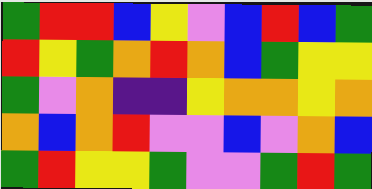[["green", "red", "red", "blue", "yellow", "violet", "blue", "red", "blue", "green"], ["red", "yellow", "green", "orange", "red", "orange", "blue", "green", "yellow", "yellow"], ["green", "violet", "orange", "indigo", "indigo", "yellow", "orange", "orange", "yellow", "orange"], ["orange", "blue", "orange", "red", "violet", "violet", "blue", "violet", "orange", "blue"], ["green", "red", "yellow", "yellow", "green", "violet", "violet", "green", "red", "green"]]